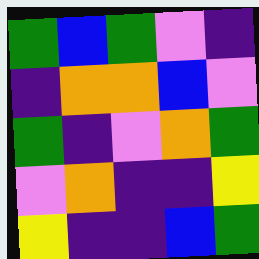[["green", "blue", "green", "violet", "indigo"], ["indigo", "orange", "orange", "blue", "violet"], ["green", "indigo", "violet", "orange", "green"], ["violet", "orange", "indigo", "indigo", "yellow"], ["yellow", "indigo", "indigo", "blue", "green"]]